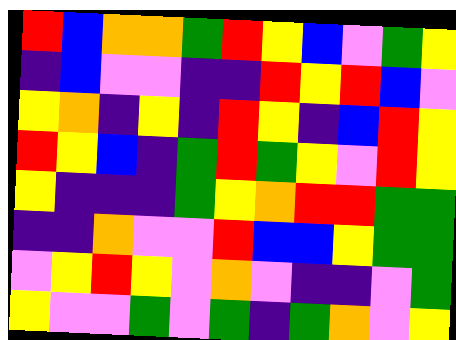[["red", "blue", "orange", "orange", "green", "red", "yellow", "blue", "violet", "green", "yellow"], ["indigo", "blue", "violet", "violet", "indigo", "indigo", "red", "yellow", "red", "blue", "violet"], ["yellow", "orange", "indigo", "yellow", "indigo", "red", "yellow", "indigo", "blue", "red", "yellow"], ["red", "yellow", "blue", "indigo", "green", "red", "green", "yellow", "violet", "red", "yellow"], ["yellow", "indigo", "indigo", "indigo", "green", "yellow", "orange", "red", "red", "green", "green"], ["indigo", "indigo", "orange", "violet", "violet", "red", "blue", "blue", "yellow", "green", "green"], ["violet", "yellow", "red", "yellow", "violet", "orange", "violet", "indigo", "indigo", "violet", "green"], ["yellow", "violet", "violet", "green", "violet", "green", "indigo", "green", "orange", "violet", "yellow"]]